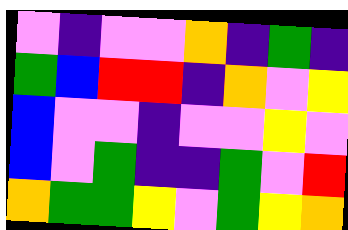[["violet", "indigo", "violet", "violet", "orange", "indigo", "green", "indigo"], ["green", "blue", "red", "red", "indigo", "orange", "violet", "yellow"], ["blue", "violet", "violet", "indigo", "violet", "violet", "yellow", "violet"], ["blue", "violet", "green", "indigo", "indigo", "green", "violet", "red"], ["orange", "green", "green", "yellow", "violet", "green", "yellow", "orange"]]